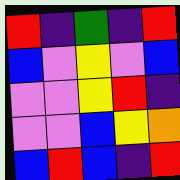[["red", "indigo", "green", "indigo", "red"], ["blue", "violet", "yellow", "violet", "blue"], ["violet", "violet", "yellow", "red", "indigo"], ["violet", "violet", "blue", "yellow", "orange"], ["blue", "red", "blue", "indigo", "red"]]